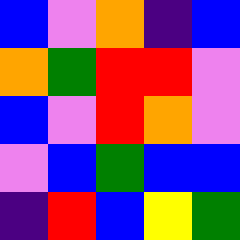[["blue", "violet", "orange", "indigo", "blue"], ["orange", "green", "red", "red", "violet"], ["blue", "violet", "red", "orange", "violet"], ["violet", "blue", "green", "blue", "blue"], ["indigo", "red", "blue", "yellow", "green"]]